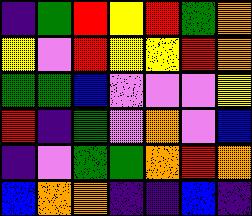[["indigo", "green", "red", "yellow", "red", "green", "orange"], ["yellow", "violet", "red", "yellow", "yellow", "red", "orange"], ["green", "green", "blue", "violet", "violet", "violet", "yellow"], ["red", "indigo", "green", "violet", "orange", "violet", "blue"], ["indigo", "violet", "green", "green", "orange", "red", "orange"], ["blue", "orange", "orange", "indigo", "indigo", "blue", "indigo"]]